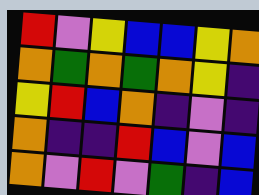[["red", "violet", "yellow", "blue", "blue", "yellow", "orange"], ["orange", "green", "orange", "green", "orange", "yellow", "indigo"], ["yellow", "red", "blue", "orange", "indigo", "violet", "indigo"], ["orange", "indigo", "indigo", "red", "blue", "violet", "blue"], ["orange", "violet", "red", "violet", "green", "indigo", "blue"]]